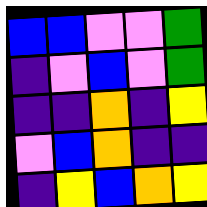[["blue", "blue", "violet", "violet", "green"], ["indigo", "violet", "blue", "violet", "green"], ["indigo", "indigo", "orange", "indigo", "yellow"], ["violet", "blue", "orange", "indigo", "indigo"], ["indigo", "yellow", "blue", "orange", "yellow"]]